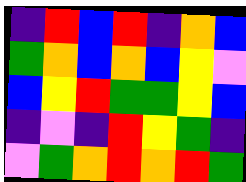[["indigo", "red", "blue", "red", "indigo", "orange", "blue"], ["green", "orange", "blue", "orange", "blue", "yellow", "violet"], ["blue", "yellow", "red", "green", "green", "yellow", "blue"], ["indigo", "violet", "indigo", "red", "yellow", "green", "indigo"], ["violet", "green", "orange", "red", "orange", "red", "green"]]